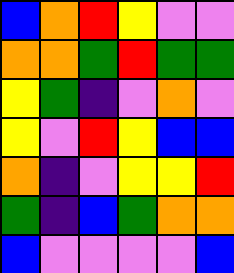[["blue", "orange", "red", "yellow", "violet", "violet"], ["orange", "orange", "green", "red", "green", "green"], ["yellow", "green", "indigo", "violet", "orange", "violet"], ["yellow", "violet", "red", "yellow", "blue", "blue"], ["orange", "indigo", "violet", "yellow", "yellow", "red"], ["green", "indigo", "blue", "green", "orange", "orange"], ["blue", "violet", "violet", "violet", "violet", "blue"]]